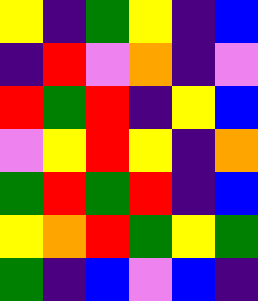[["yellow", "indigo", "green", "yellow", "indigo", "blue"], ["indigo", "red", "violet", "orange", "indigo", "violet"], ["red", "green", "red", "indigo", "yellow", "blue"], ["violet", "yellow", "red", "yellow", "indigo", "orange"], ["green", "red", "green", "red", "indigo", "blue"], ["yellow", "orange", "red", "green", "yellow", "green"], ["green", "indigo", "blue", "violet", "blue", "indigo"]]